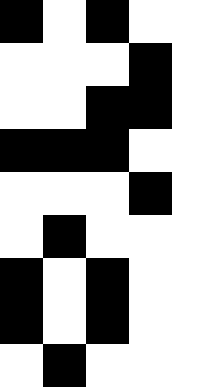[["black", "white", "black", "white", "white"], ["white", "white", "white", "black", "white"], ["white", "white", "black", "black", "white"], ["black", "black", "black", "white", "white"], ["white", "white", "white", "black", "white"], ["white", "black", "white", "white", "white"], ["black", "white", "black", "white", "white"], ["black", "white", "black", "white", "white"], ["white", "black", "white", "white", "white"]]